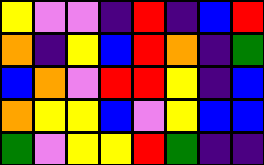[["yellow", "violet", "violet", "indigo", "red", "indigo", "blue", "red"], ["orange", "indigo", "yellow", "blue", "red", "orange", "indigo", "green"], ["blue", "orange", "violet", "red", "red", "yellow", "indigo", "blue"], ["orange", "yellow", "yellow", "blue", "violet", "yellow", "blue", "blue"], ["green", "violet", "yellow", "yellow", "red", "green", "indigo", "indigo"]]